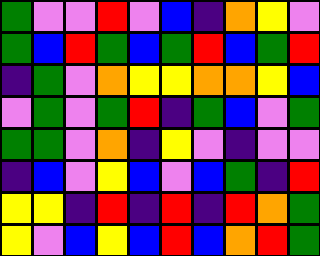[["green", "violet", "violet", "red", "violet", "blue", "indigo", "orange", "yellow", "violet"], ["green", "blue", "red", "green", "blue", "green", "red", "blue", "green", "red"], ["indigo", "green", "violet", "orange", "yellow", "yellow", "orange", "orange", "yellow", "blue"], ["violet", "green", "violet", "green", "red", "indigo", "green", "blue", "violet", "green"], ["green", "green", "violet", "orange", "indigo", "yellow", "violet", "indigo", "violet", "violet"], ["indigo", "blue", "violet", "yellow", "blue", "violet", "blue", "green", "indigo", "red"], ["yellow", "yellow", "indigo", "red", "indigo", "red", "indigo", "red", "orange", "green"], ["yellow", "violet", "blue", "yellow", "blue", "red", "blue", "orange", "red", "green"]]